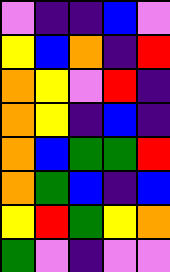[["violet", "indigo", "indigo", "blue", "violet"], ["yellow", "blue", "orange", "indigo", "red"], ["orange", "yellow", "violet", "red", "indigo"], ["orange", "yellow", "indigo", "blue", "indigo"], ["orange", "blue", "green", "green", "red"], ["orange", "green", "blue", "indigo", "blue"], ["yellow", "red", "green", "yellow", "orange"], ["green", "violet", "indigo", "violet", "violet"]]